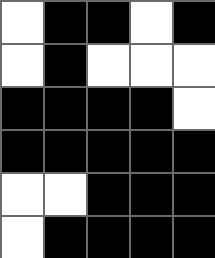[["white", "black", "black", "white", "black"], ["white", "black", "white", "white", "white"], ["black", "black", "black", "black", "white"], ["black", "black", "black", "black", "black"], ["white", "white", "black", "black", "black"], ["white", "black", "black", "black", "black"]]